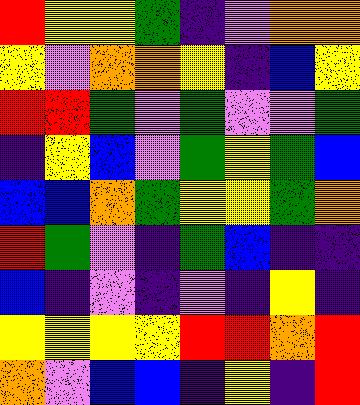[["red", "yellow", "yellow", "green", "indigo", "violet", "orange", "orange"], ["yellow", "violet", "orange", "orange", "yellow", "indigo", "blue", "yellow"], ["red", "red", "green", "violet", "green", "violet", "violet", "green"], ["indigo", "yellow", "blue", "violet", "green", "yellow", "green", "blue"], ["blue", "blue", "orange", "green", "yellow", "yellow", "green", "orange"], ["red", "green", "violet", "indigo", "green", "blue", "indigo", "indigo"], ["blue", "indigo", "violet", "indigo", "violet", "indigo", "yellow", "indigo"], ["yellow", "yellow", "yellow", "yellow", "red", "red", "orange", "red"], ["orange", "violet", "blue", "blue", "indigo", "yellow", "indigo", "red"]]